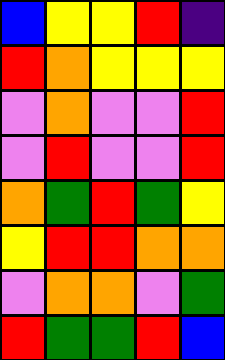[["blue", "yellow", "yellow", "red", "indigo"], ["red", "orange", "yellow", "yellow", "yellow"], ["violet", "orange", "violet", "violet", "red"], ["violet", "red", "violet", "violet", "red"], ["orange", "green", "red", "green", "yellow"], ["yellow", "red", "red", "orange", "orange"], ["violet", "orange", "orange", "violet", "green"], ["red", "green", "green", "red", "blue"]]